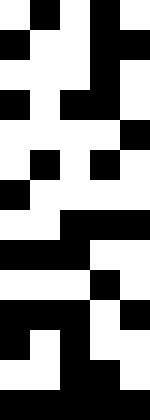[["white", "black", "white", "black", "white"], ["black", "white", "white", "black", "black"], ["white", "white", "white", "black", "white"], ["black", "white", "black", "black", "white"], ["white", "white", "white", "white", "black"], ["white", "black", "white", "black", "white"], ["black", "white", "white", "white", "white"], ["white", "white", "black", "black", "black"], ["black", "black", "black", "white", "white"], ["white", "white", "white", "black", "white"], ["black", "black", "black", "white", "black"], ["black", "white", "black", "white", "white"], ["white", "white", "black", "black", "white"], ["black", "black", "black", "black", "black"]]